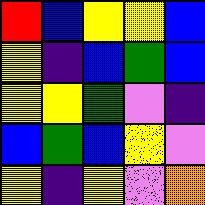[["red", "blue", "yellow", "yellow", "blue"], ["yellow", "indigo", "blue", "green", "blue"], ["yellow", "yellow", "green", "violet", "indigo"], ["blue", "green", "blue", "yellow", "violet"], ["yellow", "indigo", "yellow", "violet", "orange"]]